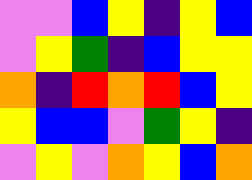[["violet", "violet", "blue", "yellow", "indigo", "yellow", "blue"], ["violet", "yellow", "green", "indigo", "blue", "yellow", "yellow"], ["orange", "indigo", "red", "orange", "red", "blue", "yellow"], ["yellow", "blue", "blue", "violet", "green", "yellow", "indigo"], ["violet", "yellow", "violet", "orange", "yellow", "blue", "orange"]]